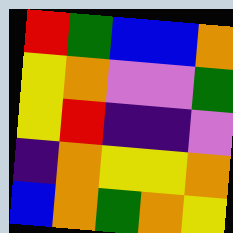[["red", "green", "blue", "blue", "orange"], ["yellow", "orange", "violet", "violet", "green"], ["yellow", "red", "indigo", "indigo", "violet"], ["indigo", "orange", "yellow", "yellow", "orange"], ["blue", "orange", "green", "orange", "yellow"]]